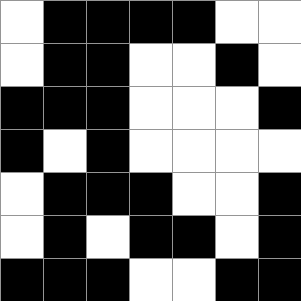[["white", "black", "black", "black", "black", "white", "white"], ["white", "black", "black", "white", "white", "black", "white"], ["black", "black", "black", "white", "white", "white", "black"], ["black", "white", "black", "white", "white", "white", "white"], ["white", "black", "black", "black", "white", "white", "black"], ["white", "black", "white", "black", "black", "white", "black"], ["black", "black", "black", "white", "white", "black", "black"]]